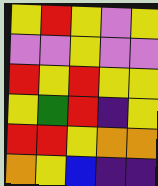[["yellow", "red", "yellow", "violet", "yellow"], ["violet", "violet", "yellow", "violet", "violet"], ["red", "yellow", "red", "yellow", "yellow"], ["yellow", "green", "red", "indigo", "yellow"], ["red", "red", "yellow", "orange", "orange"], ["orange", "yellow", "blue", "indigo", "indigo"]]